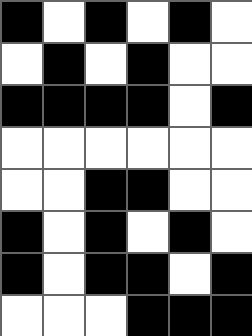[["black", "white", "black", "white", "black", "white"], ["white", "black", "white", "black", "white", "white"], ["black", "black", "black", "black", "white", "black"], ["white", "white", "white", "white", "white", "white"], ["white", "white", "black", "black", "white", "white"], ["black", "white", "black", "white", "black", "white"], ["black", "white", "black", "black", "white", "black"], ["white", "white", "white", "black", "black", "black"]]